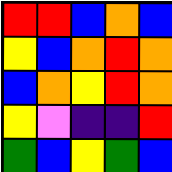[["red", "red", "blue", "orange", "blue"], ["yellow", "blue", "orange", "red", "orange"], ["blue", "orange", "yellow", "red", "orange"], ["yellow", "violet", "indigo", "indigo", "red"], ["green", "blue", "yellow", "green", "blue"]]